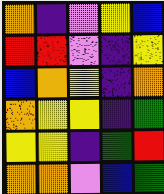[["orange", "indigo", "violet", "yellow", "blue"], ["red", "red", "violet", "indigo", "yellow"], ["blue", "orange", "yellow", "indigo", "orange"], ["orange", "yellow", "yellow", "indigo", "green"], ["yellow", "yellow", "indigo", "green", "red"], ["orange", "orange", "violet", "blue", "green"]]